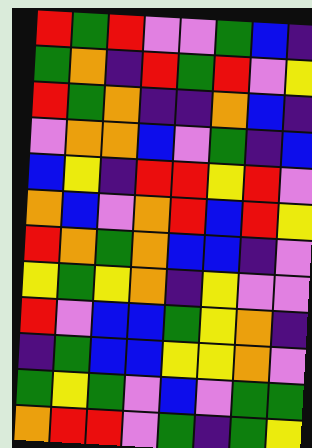[["red", "green", "red", "violet", "violet", "green", "blue", "indigo"], ["green", "orange", "indigo", "red", "green", "red", "violet", "yellow"], ["red", "green", "orange", "indigo", "indigo", "orange", "blue", "indigo"], ["violet", "orange", "orange", "blue", "violet", "green", "indigo", "blue"], ["blue", "yellow", "indigo", "red", "red", "yellow", "red", "violet"], ["orange", "blue", "violet", "orange", "red", "blue", "red", "yellow"], ["red", "orange", "green", "orange", "blue", "blue", "indigo", "violet"], ["yellow", "green", "yellow", "orange", "indigo", "yellow", "violet", "violet"], ["red", "violet", "blue", "blue", "green", "yellow", "orange", "indigo"], ["indigo", "green", "blue", "blue", "yellow", "yellow", "orange", "violet"], ["green", "yellow", "green", "violet", "blue", "violet", "green", "green"], ["orange", "red", "red", "violet", "green", "indigo", "green", "yellow"]]